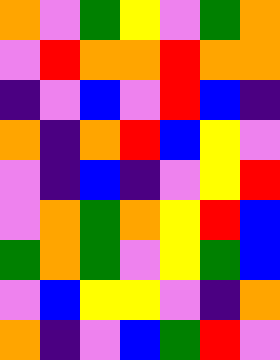[["orange", "violet", "green", "yellow", "violet", "green", "orange"], ["violet", "red", "orange", "orange", "red", "orange", "orange"], ["indigo", "violet", "blue", "violet", "red", "blue", "indigo"], ["orange", "indigo", "orange", "red", "blue", "yellow", "violet"], ["violet", "indigo", "blue", "indigo", "violet", "yellow", "red"], ["violet", "orange", "green", "orange", "yellow", "red", "blue"], ["green", "orange", "green", "violet", "yellow", "green", "blue"], ["violet", "blue", "yellow", "yellow", "violet", "indigo", "orange"], ["orange", "indigo", "violet", "blue", "green", "red", "violet"]]